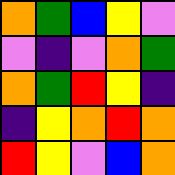[["orange", "green", "blue", "yellow", "violet"], ["violet", "indigo", "violet", "orange", "green"], ["orange", "green", "red", "yellow", "indigo"], ["indigo", "yellow", "orange", "red", "orange"], ["red", "yellow", "violet", "blue", "orange"]]